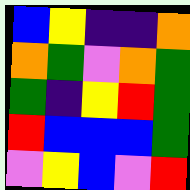[["blue", "yellow", "indigo", "indigo", "orange"], ["orange", "green", "violet", "orange", "green"], ["green", "indigo", "yellow", "red", "green"], ["red", "blue", "blue", "blue", "green"], ["violet", "yellow", "blue", "violet", "red"]]